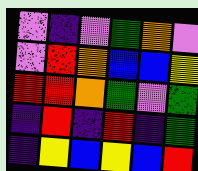[["violet", "indigo", "violet", "green", "orange", "violet"], ["violet", "red", "orange", "blue", "blue", "yellow"], ["red", "red", "orange", "green", "violet", "green"], ["indigo", "red", "indigo", "red", "indigo", "green"], ["indigo", "yellow", "blue", "yellow", "blue", "red"]]